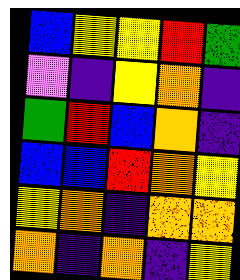[["blue", "yellow", "yellow", "red", "green"], ["violet", "indigo", "yellow", "orange", "indigo"], ["green", "red", "blue", "orange", "indigo"], ["blue", "blue", "red", "orange", "yellow"], ["yellow", "orange", "indigo", "orange", "orange"], ["orange", "indigo", "orange", "indigo", "yellow"]]